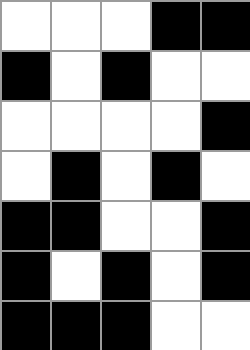[["white", "white", "white", "black", "black"], ["black", "white", "black", "white", "white"], ["white", "white", "white", "white", "black"], ["white", "black", "white", "black", "white"], ["black", "black", "white", "white", "black"], ["black", "white", "black", "white", "black"], ["black", "black", "black", "white", "white"]]